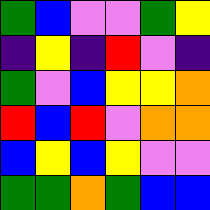[["green", "blue", "violet", "violet", "green", "yellow"], ["indigo", "yellow", "indigo", "red", "violet", "indigo"], ["green", "violet", "blue", "yellow", "yellow", "orange"], ["red", "blue", "red", "violet", "orange", "orange"], ["blue", "yellow", "blue", "yellow", "violet", "violet"], ["green", "green", "orange", "green", "blue", "blue"]]